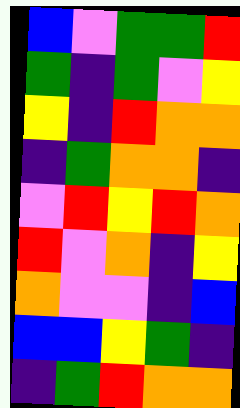[["blue", "violet", "green", "green", "red"], ["green", "indigo", "green", "violet", "yellow"], ["yellow", "indigo", "red", "orange", "orange"], ["indigo", "green", "orange", "orange", "indigo"], ["violet", "red", "yellow", "red", "orange"], ["red", "violet", "orange", "indigo", "yellow"], ["orange", "violet", "violet", "indigo", "blue"], ["blue", "blue", "yellow", "green", "indigo"], ["indigo", "green", "red", "orange", "orange"]]